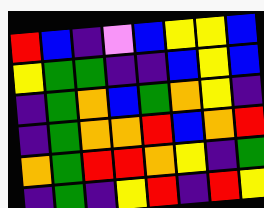[["red", "blue", "indigo", "violet", "blue", "yellow", "yellow", "blue"], ["yellow", "green", "green", "indigo", "indigo", "blue", "yellow", "blue"], ["indigo", "green", "orange", "blue", "green", "orange", "yellow", "indigo"], ["indigo", "green", "orange", "orange", "red", "blue", "orange", "red"], ["orange", "green", "red", "red", "orange", "yellow", "indigo", "green"], ["indigo", "green", "indigo", "yellow", "red", "indigo", "red", "yellow"]]